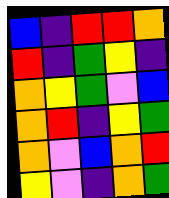[["blue", "indigo", "red", "red", "orange"], ["red", "indigo", "green", "yellow", "indigo"], ["orange", "yellow", "green", "violet", "blue"], ["orange", "red", "indigo", "yellow", "green"], ["orange", "violet", "blue", "orange", "red"], ["yellow", "violet", "indigo", "orange", "green"]]